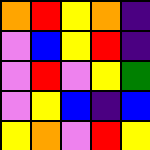[["orange", "red", "yellow", "orange", "indigo"], ["violet", "blue", "yellow", "red", "indigo"], ["violet", "red", "violet", "yellow", "green"], ["violet", "yellow", "blue", "indigo", "blue"], ["yellow", "orange", "violet", "red", "yellow"]]